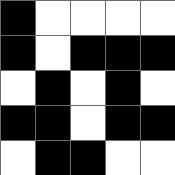[["black", "white", "white", "white", "white"], ["black", "white", "black", "black", "black"], ["white", "black", "white", "black", "white"], ["black", "black", "white", "black", "black"], ["white", "black", "black", "white", "white"]]